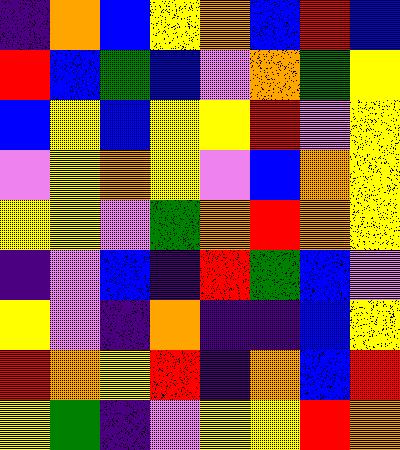[["indigo", "orange", "blue", "yellow", "orange", "blue", "red", "blue"], ["red", "blue", "green", "blue", "violet", "orange", "green", "yellow"], ["blue", "yellow", "blue", "yellow", "yellow", "red", "violet", "yellow"], ["violet", "yellow", "orange", "yellow", "violet", "blue", "orange", "yellow"], ["yellow", "yellow", "violet", "green", "orange", "red", "orange", "yellow"], ["indigo", "violet", "blue", "indigo", "red", "green", "blue", "violet"], ["yellow", "violet", "indigo", "orange", "indigo", "indigo", "blue", "yellow"], ["red", "orange", "yellow", "red", "indigo", "orange", "blue", "red"], ["yellow", "green", "indigo", "violet", "yellow", "yellow", "red", "orange"]]